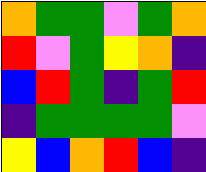[["orange", "green", "green", "violet", "green", "orange"], ["red", "violet", "green", "yellow", "orange", "indigo"], ["blue", "red", "green", "indigo", "green", "red"], ["indigo", "green", "green", "green", "green", "violet"], ["yellow", "blue", "orange", "red", "blue", "indigo"]]